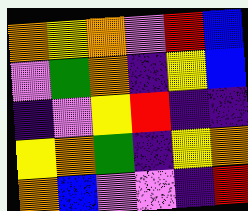[["orange", "yellow", "orange", "violet", "red", "blue"], ["violet", "green", "orange", "indigo", "yellow", "blue"], ["indigo", "violet", "yellow", "red", "indigo", "indigo"], ["yellow", "orange", "green", "indigo", "yellow", "orange"], ["orange", "blue", "violet", "violet", "indigo", "red"]]